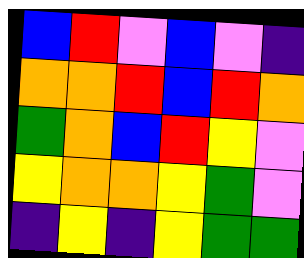[["blue", "red", "violet", "blue", "violet", "indigo"], ["orange", "orange", "red", "blue", "red", "orange"], ["green", "orange", "blue", "red", "yellow", "violet"], ["yellow", "orange", "orange", "yellow", "green", "violet"], ["indigo", "yellow", "indigo", "yellow", "green", "green"]]